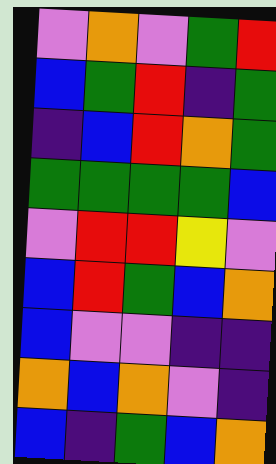[["violet", "orange", "violet", "green", "red"], ["blue", "green", "red", "indigo", "green"], ["indigo", "blue", "red", "orange", "green"], ["green", "green", "green", "green", "blue"], ["violet", "red", "red", "yellow", "violet"], ["blue", "red", "green", "blue", "orange"], ["blue", "violet", "violet", "indigo", "indigo"], ["orange", "blue", "orange", "violet", "indigo"], ["blue", "indigo", "green", "blue", "orange"]]